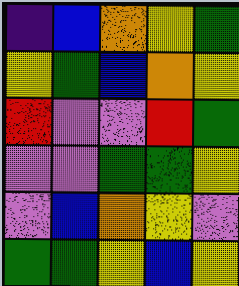[["indigo", "blue", "orange", "yellow", "green"], ["yellow", "green", "blue", "orange", "yellow"], ["red", "violet", "violet", "red", "green"], ["violet", "violet", "green", "green", "yellow"], ["violet", "blue", "orange", "yellow", "violet"], ["green", "green", "yellow", "blue", "yellow"]]